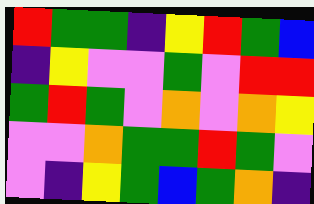[["red", "green", "green", "indigo", "yellow", "red", "green", "blue"], ["indigo", "yellow", "violet", "violet", "green", "violet", "red", "red"], ["green", "red", "green", "violet", "orange", "violet", "orange", "yellow"], ["violet", "violet", "orange", "green", "green", "red", "green", "violet"], ["violet", "indigo", "yellow", "green", "blue", "green", "orange", "indigo"]]